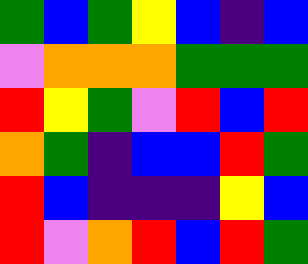[["green", "blue", "green", "yellow", "blue", "indigo", "blue"], ["violet", "orange", "orange", "orange", "green", "green", "green"], ["red", "yellow", "green", "violet", "red", "blue", "red"], ["orange", "green", "indigo", "blue", "blue", "red", "green"], ["red", "blue", "indigo", "indigo", "indigo", "yellow", "blue"], ["red", "violet", "orange", "red", "blue", "red", "green"]]